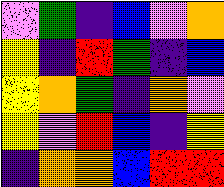[["violet", "green", "indigo", "blue", "violet", "orange"], ["yellow", "indigo", "red", "green", "indigo", "blue"], ["yellow", "orange", "green", "indigo", "orange", "violet"], ["yellow", "violet", "red", "blue", "indigo", "yellow"], ["indigo", "orange", "orange", "blue", "red", "red"]]